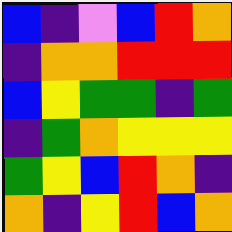[["blue", "indigo", "violet", "blue", "red", "orange"], ["indigo", "orange", "orange", "red", "red", "red"], ["blue", "yellow", "green", "green", "indigo", "green"], ["indigo", "green", "orange", "yellow", "yellow", "yellow"], ["green", "yellow", "blue", "red", "orange", "indigo"], ["orange", "indigo", "yellow", "red", "blue", "orange"]]